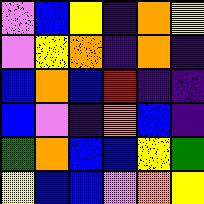[["violet", "blue", "yellow", "indigo", "orange", "yellow"], ["violet", "yellow", "orange", "indigo", "orange", "indigo"], ["blue", "orange", "blue", "red", "indigo", "indigo"], ["blue", "violet", "indigo", "orange", "blue", "indigo"], ["green", "orange", "blue", "blue", "yellow", "green"], ["yellow", "blue", "blue", "violet", "orange", "yellow"]]